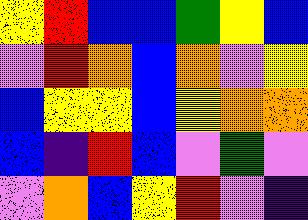[["yellow", "red", "blue", "blue", "green", "yellow", "blue"], ["violet", "red", "orange", "blue", "orange", "violet", "yellow"], ["blue", "yellow", "yellow", "blue", "yellow", "orange", "orange"], ["blue", "indigo", "red", "blue", "violet", "green", "violet"], ["violet", "orange", "blue", "yellow", "red", "violet", "indigo"]]